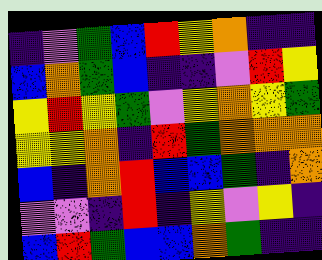[["indigo", "violet", "green", "blue", "red", "yellow", "orange", "indigo", "indigo"], ["blue", "orange", "green", "blue", "indigo", "indigo", "violet", "red", "yellow"], ["yellow", "red", "yellow", "green", "violet", "yellow", "orange", "yellow", "green"], ["yellow", "yellow", "orange", "indigo", "red", "green", "orange", "orange", "orange"], ["blue", "indigo", "orange", "red", "blue", "blue", "green", "indigo", "orange"], ["violet", "violet", "indigo", "red", "indigo", "yellow", "violet", "yellow", "indigo"], ["blue", "red", "green", "blue", "blue", "orange", "green", "indigo", "indigo"]]